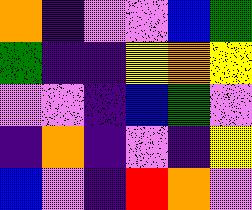[["orange", "indigo", "violet", "violet", "blue", "green"], ["green", "indigo", "indigo", "yellow", "orange", "yellow"], ["violet", "violet", "indigo", "blue", "green", "violet"], ["indigo", "orange", "indigo", "violet", "indigo", "yellow"], ["blue", "violet", "indigo", "red", "orange", "violet"]]